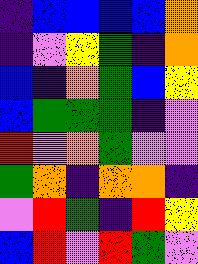[["indigo", "blue", "blue", "blue", "blue", "orange"], ["indigo", "violet", "yellow", "green", "indigo", "orange"], ["blue", "indigo", "orange", "green", "blue", "yellow"], ["blue", "green", "green", "green", "indigo", "violet"], ["red", "violet", "orange", "green", "violet", "violet"], ["green", "orange", "indigo", "orange", "orange", "indigo"], ["violet", "red", "green", "indigo", "red", "yellow"], ["blue", "red", "violet", "red", "green", "violet"]]